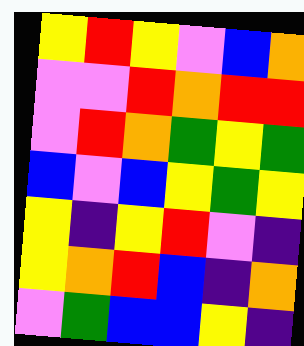[["yellow", "red", "yellow", "violet", "blue", "orange"], ["violet", "violet", "red", "orange", "red", "red"], ["violet", "red", "orange", "green", "yellow", "green"], ["blue", "violet", "blue", "yellow", "green", "yellow"], ["yellow", "indigo", "yellow", "red", "violet", "indigo"], ["yellow", "orange", "red", "blue", "indigo", "orange"], ["violet", "green", "blue", "blue", "yellow", "indigo"]]